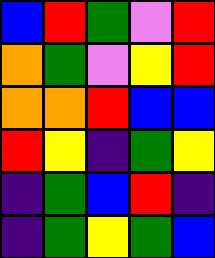[["blue", "red", "green", "violet", "red"], ["orange", "green", "violet", "yellow", "red"], ["orange", "orange", "red", "blue", "blue"], ["red", "yellow", "indigo", "green", "yellow"], ["indigo", "green", "blue", "red", "indigo"], ["indigo", "green", "yellow", "green", "blue"]]